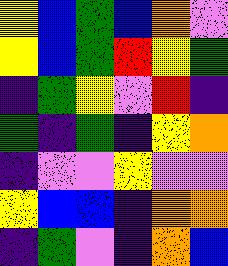[["yellow", "blue", "green", "blue", "orange", "violet"], ["yellow", "blue", "green", "red", "yellow", "green"], ["indigo", "green", "yellow", "violet", "red", "indigo"], ["green", "indigo", "green", "indigo", "yellow", "orange"], ["indigo", "violet", "violet", "yellow", "violet", "violet"], ["yellow", "blue", "blue", "indigo", "orange", "orange"], ["indigo", "green", "violet", "indigo", "orange", "blue"]]